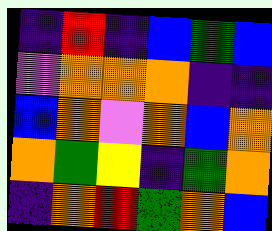[["indigo", "red", "indigo", "blue", "green", "blue"], ["violet", "orange", "orange", "orange", "indigo", "indigo"], ["blue", "orange", "violet", "orange", "blue", "orange"], ["orange", "green", "yellow", "indigo", "green", "orange"], ["indigo", "orange", "red", "green", "orange", "blue"]]